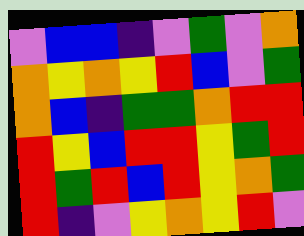[["violet", "blue", "blue", "indigo", "violet", "green", "violet", "orange"], ["orange", "yellow", "orange", "yellow", "red", "blue", "violet", "green"], ["orange", "blue", "indigo", "green", "green", "orange", "red", "red"], ["red", "yellow", "blue", "red", "red", "yellow", "green", "red"], ["red", "green", "red", "blue", "red", "yellow", "orange", "green"], ["red", "indigo", "violet", "yellow", "orange", "yellow", "red", "violet"]]